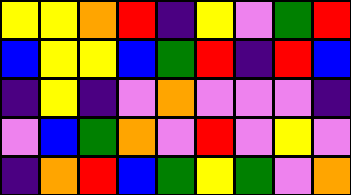[["yellow", "yellow", "orange", "red", "indigo", "yellow", "violet", "green", "red"], ["blue", "yellow", "yellow", "blue", "green", "red", "indigo", "red", "blue"], ["indigo", "yellow", "indigo", "violet", "orange", "violet", "violet", "violet", "indigo"], ["violet", "blue", "green", "orange", "violet", "red", "violet", "yellow", "violet"], ["indigo", "orange", "red", "blue", "green", "yellow", "green", "violet", "orange"]]